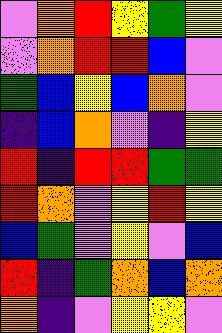[["violet", "orange", "red", "yellow", "green", "yellow"], ["violet", "orange", "red", "red", "blue", "violet"], ["green", "blue", "yellow", "blue", "orange", "violet"], ["indigo", "blue", "orange", "violet", "indigo", "yellow"], ["red", "indigo", "red", "red", "green", "green"], ["red", "orange", "violet", "yellow", "red", "yellow"], ["blue", "green", "violet", "yellow", "violet", "blue"], ["red", "indigo", "green", "orange", "blue", "orange"], ["orange", "indigo", "violet", "yellow", "yellow", "violet"]]